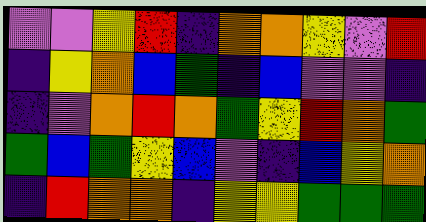[["violet", "violet", "yellow", "red", "indigo", "orange", "orange", "yellow", "violet", "red"], ["indigo", "yellow", "orange", "blue", "green", "indigo", "blue", "violet", "violet", "indigo"], ["indigo", "violet", "orange", "red", "orange", "green", "yellow", "red", "orange", "green"], ["green", "blue", "green", "yellow", "blue", "violet", "indigo", "blue", "yellow", "orange"], ["indigo", "red", "orange", "orange", "indigo", "yellow", "yellow", "green", "green", "green"]]